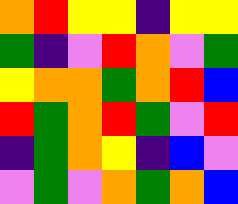[["orange", "red", "yellow", "yellow", "indigo", "yellow", "yellow"], ["green", "indigo", "violet", "red", "orange", "violet", "green"], ["yellow", "orange", "orange", "green", "orange", "red", "blue"], ["red", "green", "orange", "red", "green", "violet", "red"], ["indigo", "green", "orange", "yellow", "indigo", "blue", "violet"], ["violet", "green", "violet", "orange", "green", "orange", "blue"]]